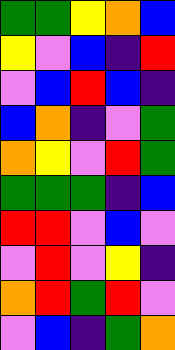[["green", "green", "yellow", "orange", "blue"], ["yellow", "violet", "blue", "indigo", "red"], ["violet", "blue", "red", "blue", "indigo"], ["blue", "orange", "indigo", "violet", "green"], ["orange", "yellow", "violet", "red", "green"], ["green", "green", "green", "indigo", "blue"], ["red", "red", "violet", "blue", "violet"], ["violet", "red", "violet", "yellow", "indigo"], ["orange", "red", "green", "red", "violet"], ["violet", "blue", "indigo", "green", "orange"]]